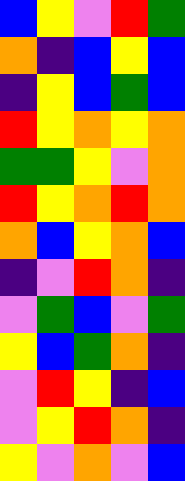[["blue", "yellow", "violet", "red", "green"], ["orange", "indigo", "blue", "yellow", "blue"], ["indigo", "yellow", "blue", "green", "blue"], ["red", "yellow", "orange", "yellow", "orange"], ["green", "green", "yellow", "violet", "orange"], ["red", "yellow", "orange", "red", "orange"], ["orange", "blue", "yellow", "orange", "blue"], ["indigo", "violet", "red", "orange", "indigo"], ["violet", "green", "blue", "violet", "green"], ["yellow", "blue", "green", "orange", "indigo"], ["violet", "red", "yellow", "indigo", "blue"], ["violet", "yellow", "red", "orange", "indigo"], ["yellow", "violet", "orange", "violet", "blue"]]